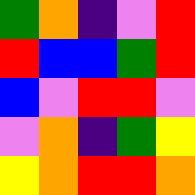[["green", "orange", "indigo", "violet", "red"], ["red", "blue", "blue", "green", "red"], ["blue", "violet", "red", "red", "violet"], ["violet", "orange", "indigo", "green", "yellow"], ["yellow", "orange", "red", "red", "orange"]]